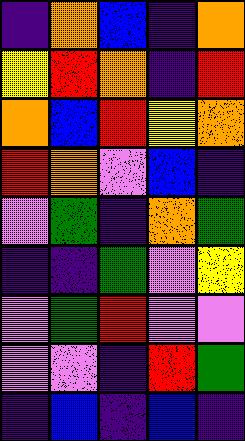[["indigo", "orange", "blue", "indigo", "orange"], ["yellow", "red", "orange", "indigo", "red"], ["orange", "blue", "red", "yellow", "orange"], ["red", "orange", "violet", "blue", "indigo"], ["violet", "green", "indigo", "orange", "green"], ["indigo", "indigo", "green", "violet", "yellow"], ["violet", "green", "red", "violet", "violet"], ["violet", "violet", "indigo", "red", "green"], ["indigo", "blue", "indigo", "blue", "indigo"]]